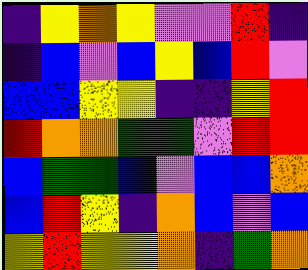[["indigo", "yellow", "orange", "yellow", "violet", "violet", "red", "indigo"], ["indigo", "blue", "violet", "blue", "yellow", "blue", "red", "violet"], ["blue", "blue", "yellow", "yellow", "indigo", "indigo", "yellow", "red"], ["red", "orange", "orange", "green", "green", "violet", "red", "red"], ["blue", "green", "green", "blue", "violet", "blue", "blue", "orange"], ["blue", "red", "yellow", "indigo", "orange", "blue", "violet", "blue"], ["yellow", "red", "yellow", "yellow", "orange", "indigo", "green", "orange"]]